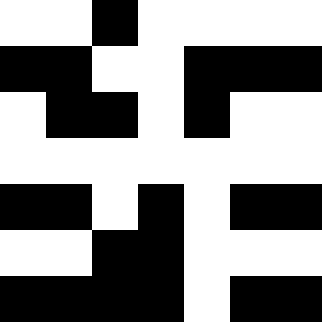[["white", "white", "black", "white", "white", "white", "white"], ["black", "black", "white", "white", "black", "black", "black"], ["white", "black", "black", "white", "black", "white", "white"], ["white", "white", "white", "white", "white", "white", "white"], ["black", "black", "white", "black", "white", "black", "black"], ["white", "white", "black", "black", "white", "white", "white"], ["black", "black", "black", "black", "white", "black", "black"]]